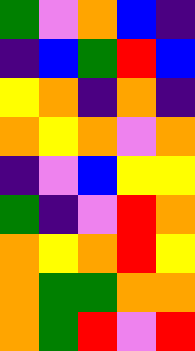[["green", "violet", "orange", "blue", "indigo"], ["indigo", "blue", "green", "red", "blue"], ["yellow", "orange", "indigo", "orange", "indigo"], ["orange", "yellow", "orange", "violet", "orange"], ["indigo", "violet", "blue", "yellow", "yellow"], ["green", "indigo", "violet", "red", "orange"], ["orange", "yellow", "orange", "red", "yellow"], ["orange", "green", "green", "orange", "orange"], ["orange", "green", "red", "violet", "red"]]